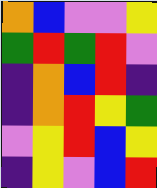[["orange", "blue", "violet", "violet", "yellow"], ["green", "red", "green", "red", "violet"], ["indigo", "orange", "blue", "red", "indigo"], ["indigo", "orange", "red", "yellow", "green"], ["violet", "yellow", "red", "blue", "yellow"], ["indigo", "yellow", "violet", "blue", "red"]]